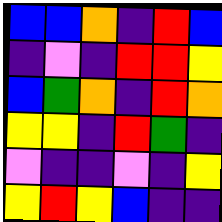[["blue", "blue", "orange", "indigo", "red", "blue"], ["indigo", "violet", "indigo", "red", "red", "yellow"], ["blue", "green", "orange", "indigo", "red", "orange"], ["yellow", "yellow", "indigo", "red", "green", "indigo"], ["violet", "indigo", "indigo", "violet", "indigo", "yellow"], ["yellow", "red", "yellow", "blue", "indigo", "indigo"]]